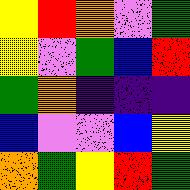[["yellow", "red", "orange", "violet", "green"], ["yellow", "violet", "green", "blue", "red"], ["green", "orange", "indigo", "indigo", "indigo"], ["blue", "violet", "violet", "blue", "yellow"], ["orange", "green", "yellow", "red", "green"]]